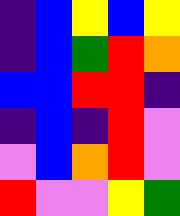[["indigo", "blue", "yellow", "blue", "yellow"], ["indigo", "blue", "green", "red", "orange"], ["blue", "blue", "red", "red", "indigo"], ["indigo", "blue", "indigo", "red", "violet"], ["violet", "blue", "orange", "red", "violet"], ["red", "violet", "violet", "yellow", "green"]]